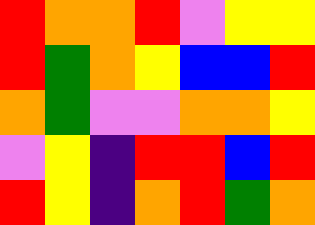[["red", "orange", "orange", "red", "violet", "yellow", "yellow"], ["red", "green", "orange", "yellow", "blue", "blue", "red"], ["orange", "green", "violet", "violet", "orange", "orange", "yellow"], ["violet", "yellow", "indigo", "red", "red", "blue", "red"], ["red", "yellow", "indigo", "orange", "red", "green", "orange"]]